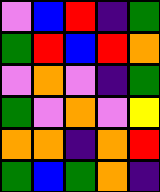[["violet", "blue", "red", "indigo", "green"], ["green", "red", "blue", "red", "orange"], ["violet", "orange", "violet", "indigo", "green"], ["green", "violet", "orange", "violet", "yellow"], ["orange", "orange", "indigo", "orange", "red"], ["green", "blue", "green", "orange", "indigo"]]